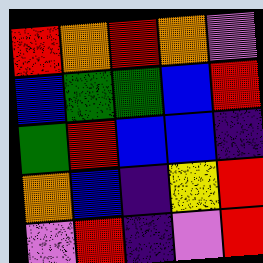[["red", "orange", "red", "orange", "violet"], ["blue", "green", "green", "blue", "red"], ["green", "red", "blue", "blue", "indigo"], ["orange", "blue", "indigo", "yellow", "red"], ["violet", "red", "indigo", "violet", "red"]]